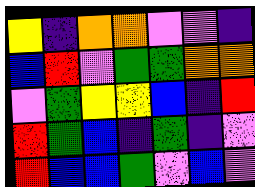[["yellow", "indigo", "orange", "orange", "violet", "violet", "indigo"], ["blue", "red", "violet", "green", "green", "orange", "orange"], ["violet", "green", "yellow", "yellow", "blue", "indigo", "red"], ["red", "green", "blue", "indigo", "green", "indigo", "violet"], ["red", "blue", "blue", "green", "violet", "blue", "violet"]]